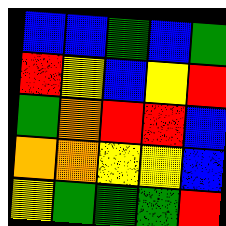[["blue", "blue", "green", "blue", "green"], ["red", "yellow", "blue", "yellow", "red"], ["green", "orange", "red", "red", "blue"], ["orange", "orange", "yellow", "yellow", "blue"], ["yellow", "green", "green", "green", "red"]]